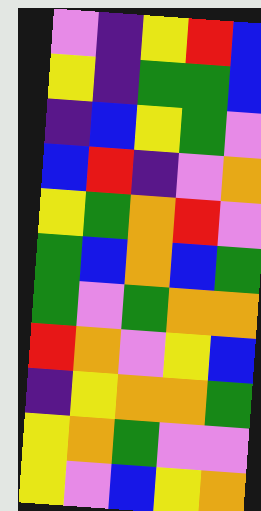[["violet", "indigo", "yellow", "red", "blue"], ["yellow", "indigo", "green", "green", "blue"], ["indigo", "blue", "yellow", "green", "violet"], ["blue", "red", "indigo", "violet", "orange"], ["yellow", "green", "orange", "red", "violet"], ["green", "blue", "orange", "blue", "green"], ["green", "violet", "green", "orange", "orange"], ["red", "orange", "violet", "yellow", "blue"], ["indigo", "yellow", "orange", "orange", "green"], ["yellow", "orange", "green", "violet", "violet"], ["yellow", "violet", "blue", "yellow", "orange"]]